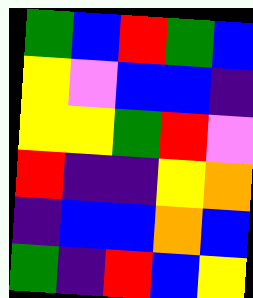[["green", "blue", "red", "green", "blue"], ["yellow", "violet", "blue", "blue", "indigo"], ["yellow", "yellow", "green", "red", "violet"], ["red", "indigo", "indigo", "yellow", "orange"], ["indigo", "blue", "blue", "orange", "blue"], ["green", "indigo", "red", "blue", "yellow"]]